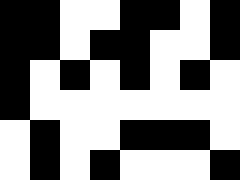[["black", "black", "white", "white", "black", "black", "white", "black"], ["black", "black", "white", "black", "black", "white", "white", "black"], ["black", "white", "black", "white", "black", "white", "black", "white"], ["black", "white", "white", "white", "white", "white", "white", "white"], ["white", "black", "white", "white", "black", "black", "black", "white"], ["white", "black", "white", "black", "white", "white", "white", "black"]]